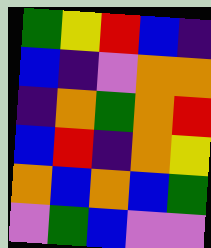[["green", "yellow", "red", "blue", "indigo"], ["blue", "indigo", "violet", "orange", "orange"], ["indigo", "orange", "green", "orange", "red"], ["blue", "red", "indigo", "orange", "yellow"], ["orange", "blue", "orange", "blue", "green"], ["violet", "green", "blue", "violet", "violet"]]